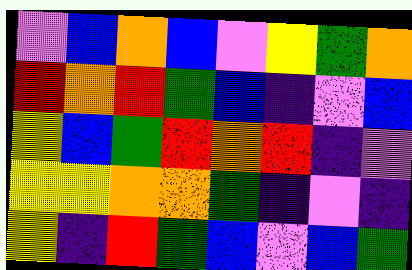[["violet", "blue", "orange", "blue", "violet", "yellow", "green", "orange"], ["red", "orange", "red", "green", "blue", "indigo", "violet", "blue"], ["yellow", "blue", "green", "red", "orange", "red", "indigo", "violet"], ["yellow", "yellow", "orange", "orange", "green", "indigo", "violet", "indigo"], ["yellow", "indigo", "red", "green", "blue", "violet", "blue", "green"]]